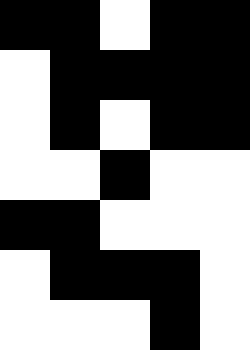[["black", "black", "white", "black", "black"], ["white", "black", "black", "black", "black"], ["white", "black", "white", "black", "black"], ["white", "white", "black", "white", "white"], ["black", "black", "white", "white", "white"], ["white", "black", "black", "black", "white"], ["white", "white", "white", "black", "white"]]